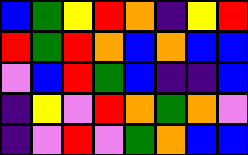[["blue", "green", "yellow", "red", "orange", "indigo", "yellow", "red"], ["red", "green", "red", "orange", "blue", "orange", "blue", "blue"], ["violet", "blue", "red", "green", "blue", "indigo", "indigo", "blue"], ["indigo", "yellow", "violet", "red", "orange", "green", "orange", "violet"], ["indigo", "violet", "red", "violet", "green", "orange", "blue", "blue"]]